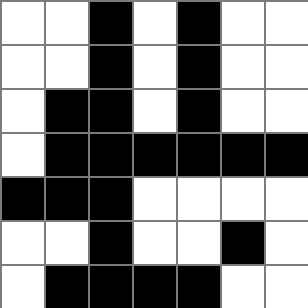[["white", "white", "black", "white", "black", "white", "white"], ["white", "white", "black", "white", "black", "white", "white"], ["white", "black", "black", "white", "black", "white", "white"], ["white", "black", "black", "black", "black", "black", "black"], ["black", "black", "black", "white", "white", "white", "white"], ["white", "white", "black", "white", "white", "black", "white"], ["white", "black", "black", "black", "black", "white", "white"]]